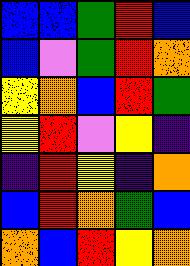[["blue", "blue", "green", "red", "blue"], ["blue", "violet", "green", "red", "orange"], ["yellow", "orange", "blue", "red", "green"], ["yellow", "red", "violet", "yellow", "indigo"], ["indigo", "red", "yellow", "indigo", "orange"], ["blue", "red", "orange", "green", "blue"], ["orange", "blue", "red", "yellow", "orange"]]